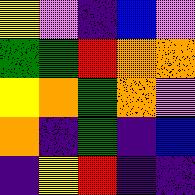[["yellow", "violet", "indigo", "blue", "violet"], ["green", "green", "red", "orange", "orange"], ["yellow", "orange", "green", "orange", "violet"], ["orange", "indigo", "green", "indigo", "blue"], ["indigo", "yellow", "red", "indigo", "indigo"]]